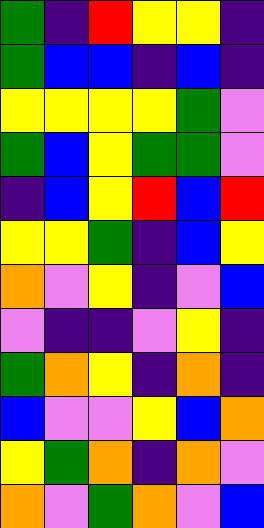[["green", "indigo", "red", "yellow", "yellow", "indigo"], ["green", "blue", "blue", "indigo", "blue", "indigo"], ["yellow", "yellow", "yellow", "yellow", "green", "violet"], ["green", "blue", "yellow", "green", "green", "violet"], ["indigo", "blue", "yellow", "red", "blue", "red"], ["yellow", "yellow", "green", "indigo", "blue", "yellow"], ["orange", "violet", "yellow", "indigo", "violet", "blue"], ["violet", "indigo", "indigo", "violet", "yellow", "indigo"], ["green", "orange", "yellow", "indigo", "orange", "indigo"], ["blue", "violet", "violet", "yellow", "blue", "orange"], ["yellow", "green", "orange", "indigo", "orange", "violet"], ["orange", "violet", "green", "orange", "violet", "blue"]]